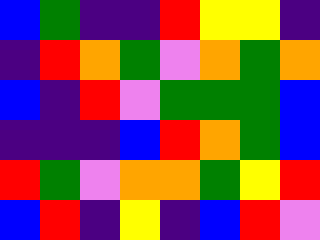[["blue", "green", "indigo", "indigo", "red", "yellow", "yellow", "indigo"], ["indigo", "red", "orange", "green", "violet", "orange", "green", "orange"], ["blue", "indigo", "red", "violet", "green", "green", "green", "blue"], ["indigo", "indigo", "indigo", "blue", "red", "orange", "green", "blue"], ["red", "green", "violet", "orange", "orange", "green", "yellow", "red"], ["blue", "red", "indigo", "yellow", "indigo", "blue", "red", "violet"]]